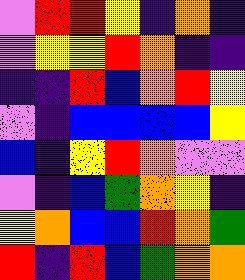[["violet", "red", "red", "yellow", "indigo", "orange", "indigo"], ["violet", "yellow", "yellow", "red", "orange", "indigo", "indigo"], ["indigo", "indigo", "red", "blue", "orange", "red", "yellow"], ["violet", "indigo", "blue", "blue", "blue", "blue", "yellow"], ["blue", "indigo", "yellow", "red", "orange", "violet", "violet"], ["violet", "indigo", "blue", "green", "orange", "yellow", "indigo"], ["yellow", "orange", "blue", "blue", "red", "orange", "green"], ["red", "indigo", "red", "blue", "green", "orange", "orange"]]